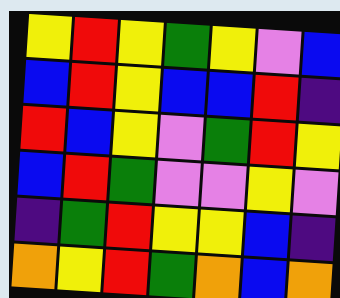[["yellow", "red", "yellow", "green", "yellow", "violet", "blue"], ["blue", "red", "yellow", "blue", "blue", "red", "indigo"], ["red", "blue", "yellow", "violet", "green", "red", "yellow"], ["blue", "red", "green", "violet", "violet", "yellow", "violet"], ["indigo", "green", "red", "yellow", "yellow", "blue", "indigo"], ["orange", "yellow", "red", "green", "orange", "blue", "orange"]]